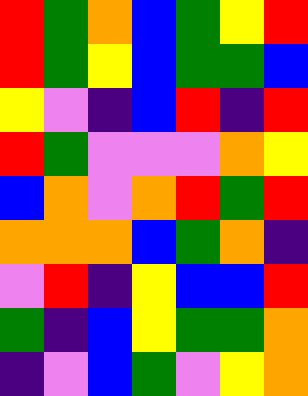[["red", "green", "orange", "blue", "green", "yellow", "red"], ["red", "green", "yellow", "blue", "green", "green", "blue"], ["yellow", "violet", "indigo", "blue", "red", "indigo", "red"], ["red", "green", "violet", "violet", "violet", "orange", "yellow"], ["blue", "orange", "violet", "orange", "red", "green", "red"], ["orange", "orange", "orange", "blue", "green", "orange", "indigo"], ["violet", "red", "indigo", "yellow", "blue", "blue", "red"], ["green", "indigo", "blue", "yellow", "green", "green", "orange"], ["indigo", "violet", "blue", "green", "violet", "yellow", "orange"]]